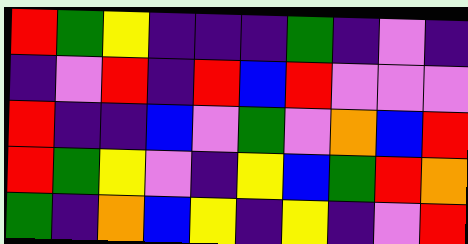[["red", "green", "yellow", "indigo", "indigo", "indigo", "green", "indigo", "violet", "indigo"], ["indigo", "violet", "red", "indigo", "red", "blue", "red", "violet", "violet", "violet"], ["red", "indigo", "indigo", "blue", "violet", "green", "violet", "orange", "blue", "red"], ["red", "green", "yellow", "violet", "indigo", "yellow", "blue", "green", "red", "orange"], ["green", "indigo", "orange", "blue", "yellow", "indigo", "yellow", "indigo", "violet", "red"]]